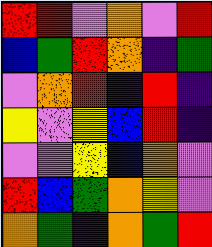[["red", "red", "violet", "orange", "violet", "red"], ["blue", "green", "red", "orange", "indigo", "green"], ["violet", "orange", "red", "indigo", "red", "indigo"], ["yellow", "violet", "yellow", "blue", "red", "indigo"], ["violet", "violet", "yellow", "blue", "orange", "violet"], ["red", "blue", "green", "orange", "yellow", "violet"], ["orange", "green", "indigo", "orange", "green", "red"]]